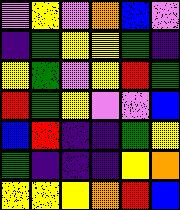[["violet", "yellow", "violet", "orange", "blue", "violet"], ["indigo", "green", "yellow", "yellow", "green", "indigo"], ["yellow", "green", "violet", "yellow", "red", "green"], ["red", "green", "yellow", "violet", "violet", "blue"], ["blue", "red", "indigo", "indigo", "green", "yellow"], ["green", "indigo", "indigo", "indigo", "yellow", "orange"], ["yellow", "yellow", "yellow", "orange", "red", "blue"]]